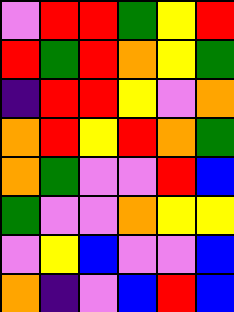[["violet", "red", "red", "green", "yellow", "red"], ["red", "green", "red", "orange", "yellow", "green"], ["indigo", "red", "red", "yellow", "violet", "orange"], ["orange", "red", "yellow", "red", "orange", "green"], ["orange", "green", "violet", "violet", "red", "blue"], ["green", "violet", "violet", "orange", "yellow", "yellow"], ["violet", "yellow", "blue", "violet", "violet", "blue"], ["orange", "indigo", "violet", "blue", "red", "blue"]]